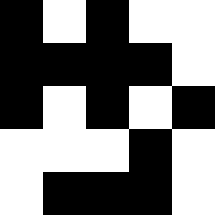[["black", "white", "black", "white", "white"], ["black", "black", "black", "black", "white"], ["black", "white", "black", "white", "black"], ["white", "white", "white", "black", "white"], ["white", "black", "black", "black", "white"]]